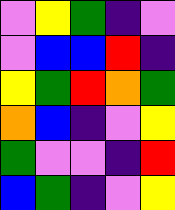[["violet", "yellow", "green", "indigo", "violet"], ["violet", "blue", "blue", "red", "indigo"], ["yellow", "green", "red", "orange", "green"], ["orange", "blue", "indigo", "violet", "yellow"], ["green", "violet", "violet", "indigo", "red"], ["blue", "green", "indigo", "violet", "yellow"]]